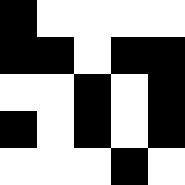[["black", "white", "white", "white", "white"], ["black", "black", "white", "black", "black"], ["white", "white", "black", "white", "black"], ["black", "white", "black", "white", "black"], ["white", "white", "white", "black", "white"]]